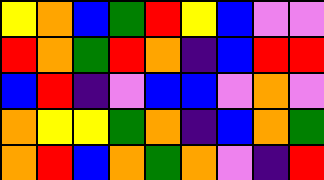[["yellow", "orange", "blue", "green", "red", "yellow", "blue", "violet", "violet"], ["red", "orange", "green", "red", "orange", "indigo", "blue", "red", "red"], ["blue", "red", "indigo", "violet", "blue", "blue", "violet", "orange", "violet"], ["orange", "yellow", "yellow", "green", "orange", "indigo", "blue", "orange", "green"], ["orange", "red", "blue", "orange", "green", "orange", "violet", "indigo", "red"]]